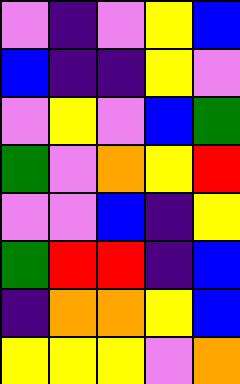[["violet", "indigo", "violet", "yellow", "blue"], ["blue", "indigo", "indigo", "yellow", "violet"], ["violet", "yellow", "violet", "blue", "green"], ["green", "violet", "orange", "yellow", "red"], ["violet", "violet", "blue", "indigo", "yellow"], ["green", "red", "red", "indigo", "blue"], ["indigo", "orange", "orange", "yellow", "blue"], ["yellow", "yellow", "yellow", "violet", "orange"]]